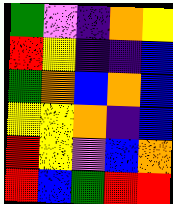[["green", "violet", "indigo", "orange", "yellow"], ["red", "yellow", "indigo", "indigo", "blue"], ["green", "orange", "blue", "orange", "blue"], ["yellow", "yellow", "orange", "indigo", "blue"], ["red", "yellow", "violet", "blue", "orange"], ["red", "blue", "green", "red", "red"]]